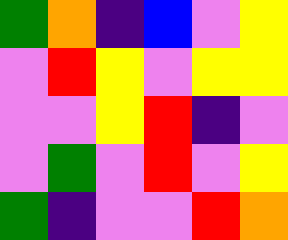[["green", "orange", "indigo", "blue", "violet", "yellow"], ["violet", "red", "yellow", "violet", "yellow", "yellow"], ["violet", "violet", "yellow", "red", "indigo", "violet"], ["violet", "green", "violet", "red", "violet", "yellow"], ["green", "indigo", "violet", "violet", "red", "orange"]]